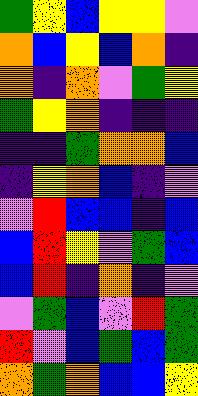[["green", "yellow", "blue", "yellow", "yellow", "violet"], ["orange", "blue", "yellow", "blue", "orange", "indigo"], ["orange", "indigo", "orange", "violet", "green", "yellow"], ["green", "yellow", "orange", "indigo", "indigo", "indigo"], ["indigo", "indigo", "green", "orange", "orange", "blue"], ["indigo", "yellow", "orange", "blue", "indigo", "violet"], ["violet", "red", "blue", "blue", "indigo", "blue"], ["blue", "red", "yellow", "violet", "green", "blue"], ["blue", "red", "indigo", "orange", "indigo", "violet"], ["violet", "green", "blue", "violet", "red", "green"], ["red", "violet", "blue", "green", "blue", "green"], ["orange", "green", "orange", "blue", "blue", "yellow"]]